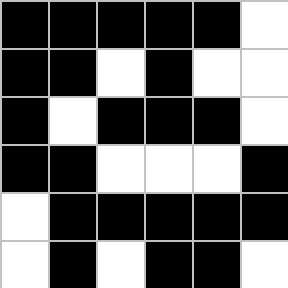[["black", "black", "black", "black", "black", "white"], ["black", "black", "white", "black", "white", "white"], ["black", "white", "black", "black", "black", "white"], ["black", "black", "white", "white", "white", "black"], ["white", "black", "black", "black", "black", "black"], ["white", "black", "white", "black", "black", "white"]]